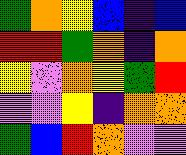[["green", "orange", "yellow", "blue", "indigo", "blue"], ["red", "red", "green", "orange", "indigo", "orange"], ["yellow", "violet", "orange", "yellow", "green", "red"], ["violet", "violet", "yellow", "indigo", "orange", "orange"], ["green", "blue", "red", "orange", "violet", "violet"]]